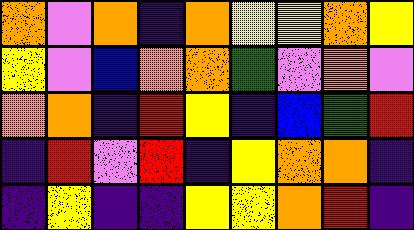[["orange", "violet", "orange", "indigo", "orange", "yellow", "yellow", "orange", "yellow"], ["yellow", "violet", "blue", "orange", "orange", "green", "violet", "orange", "violet"], ["orange", "orange", "indigo", "red", "yellow", "indigo", "blue", "green", "red"], ["indigo", "red", "violet", "red", "indigo", "yellow", "orange", "orange", "indigo"], ["indigo", "yellow", "indigo", "indigo", "yellow", "yellow", "orange", "red", "indigo"]]